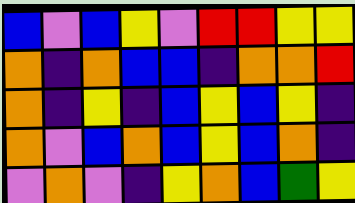[["blue", "violet", "blue", "yellow", "violet", "red", "red", "yellow", "yellow"], ["orange", "indigo", "orange", "blue", "blue", "indigo", "orange", "orange", "red"], ["orange", "indigo", "yellow", "indigo", "blue", "yellow", "blue", "yellow", "indigo"], ["orange", "violet", "blue", "orange", "blue", "yellow", "blue", "orange", "indigo"], ["violet", "orange", "violet", "indigo", "yellow", "orange", "blue", "green", "yellow"]]